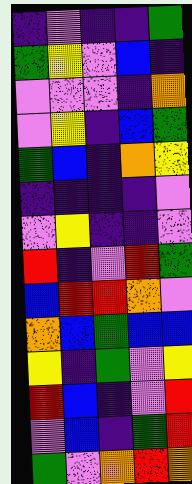[["indigo", "violet", "indigo", "indigo", "green"], ["green", "yellow", "violet", "blue", "indigo"], ["violet", "violet", "violet", "indigo", "orange"], ["violet", "yellow", "indigo", "blue", "green"], ["green", "blue", "indigo", "orange", "yellow"], ["indigo", "indigo", "indigo", "indigo", "violet"], ["violet", "yellow", "indigo", "indigo", "violet"], ["red", "indigo", "violet", "red", "green"], ["blue", "red", "red", "orange", "violet"], ["orange", "blue", "green", "blue", "blue"], ["yellow", "indigo", "green", "violet", "yellow"], ["red", "blue", "indigo", "violet", "red"], ["violet", "blue", "indigo", "green", "red"], ["green", "violet", "orange", "red", "orange"]]